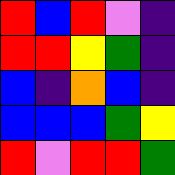[["red", "blue", "red", "violet", "indigo"], ["red", "red", "yellow", "green", "indigo"], ["blue", "indigo", "orange", "blue", "indigo"], ["blue", "blue", "blue", "green", "yellow"], ["red", "violet", "red", "red", "green"]]